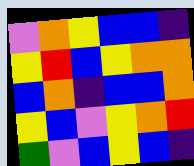[["violet", "orange", "yellow", "blue", "blue", "indigo"], ["yellow", "red", "blue", "yellow", "orange", "orange"], ["blue", "orange", "indigo", "blue", "blue", "orange"], ["yellow", "blue", "violet", "yellow", "orange", "red"], ["green", "violet", "blue", "yellow", "blue", "indigo"]]